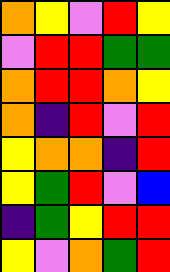[["orange", "yellow", "violet", "red", "yellow"], ["violet", "red", "red", "green", "green"], ["orange", "red", "red", "orange", "yellow"], ["orange", "indigo", "red", "violet", "red"], ["yellow", "orange", "orange", "indigo", "red"], ["yellow", "green", "red", "violet", "blue"], ["indigo", "green", "yellow", "red", "red"], ["yellow", "violet", "orange", "green", "red"]]